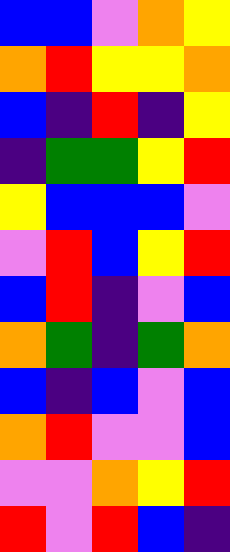[["blue", "blue", "violet", "orange", "yellow"], ["orange", "red", "yellow", "yellow", "orange"], ["blue", "indigo", "red", "indigo", "yellow"], ["indigo", "green", "green", "yellow", "red"], ["yellow", "blue", "blue", "blue", "violet"], ["violet", "red", "blue", "yellow", "red"], ["blue", "red", "indigo", "violet", "blue"], ["orange", "green", "indigo", "green", "orange"], ["blue", "indigo", "blue", "violet", "blue"], ["orange", "red", "violet", "violet", "blue"], ["violet", "violet", "orange", "yellow", "red"], ["red", "violet", "red", "blue", "indigo"]]